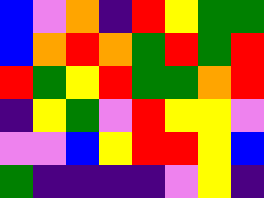[["blue", "violet", "orange", "indigo", "red", "yellow", "green", "green"], ["blue", "orange", "red", "orange", "green", "red", "green", "red"], ["red", "green", "yellow", "red", "green", "green", "orange", "red"], ["indigo", "yellow", "green", "violet", "red", "yellow", "yellow", "violet"], ["violet", "violet", "blue", "yellow", "red", "red", "yellow", "blue"], ["green", "indigo", "indigo", "indigo", "indigo", "violet", "yellow", "indigo"]]